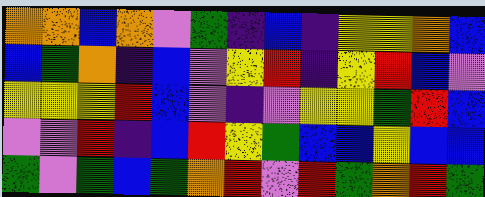[["orange", "orange", "blue", "orange", "violet", "green", "indigo", "blue", "indigo", "yellow", "yellow", "orange", "blue"], ["blue", "green", "orange", "indigo", "blue", "violet", "yellow", "red", "indigo", "yellow", "red", "blue", "violet"], ["yellow", "yellow", "yellow", "red", "blue", "violet", "indigo", "violet", "yellow", "yellow", "green", "red", "blue"], ["violet", "violet", "red", "indigo", "blue", "red", "yellow", "green", "blue", "blue", "yellow", "blue", "blue"], ["green", "violet", "green", "blue", "green", "orange", "red", "violet", "red", "green", "orange", "red", "green"]]